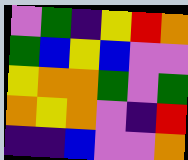[["violet", "green", "indigo", "yellow", "red", "orange"], ["green", "blue", "yellow", "blue", "violet", "violet"], ["yellow", "orange", "orange", "green", "violet", "green"], ["orange", "yellow", "orange", "violet", "indigo", "red"], ["indigo", "indigo", "blue", "violet", "violet", "orange"]]